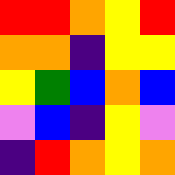[["red", "red", "orange", "yellow", "red"], ["orange", "orange", "indigo", "yellow", "yellow"], ["yellow", "green", "blue", "orange", "blue"], ["violet", "blue", "indigo", "yellow", "violet"], ["indigo", "red", "orange", "yellow", "orange"]]